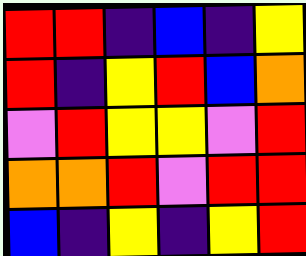[["red", "red", "indigo", "blue", "indigo", "yellow"], ["red", "indigo", "yellow", "red", "blue", "orange"], ["violet", "red", "yellow", "yellow", "violet", "red"], ["orange", "orange", "red", "violet", "red", "red"], ["blue", "indigo", "yellow", "indigo", "yellow", "red"]]